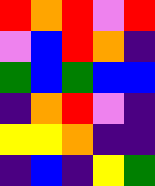[["red", "orange", "red", "violet", "red"], ["violet", "blue", "red", "orange", "indigo"], ["green", "blue", "green", "blue", "blue"], ["indigo", "orange", "red", "violet", "indigo"], ["yellow", "yellow", "orange", "indigo", "indigo"], ["indigo", "blue", "indigo", "yellow", "green"]]